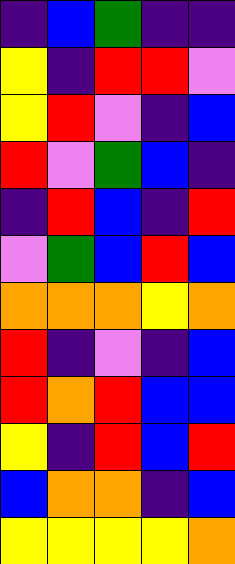[["indigo", "blue", "green", "indigo", "indigo"], ["yellow", "indigo", "red", "red", "violet"], ["yellow", "red", "violet", "indigo", "blue"], ["red", "violet", "green", "blue", "indigo"], ["indigo", "red", "blue", "indigo", "red"], ["violet", "green", "blue", "red", "blue"], ["orange", "orange", "orange", "yellow", "orange"], ["red", "indigo", "violet", "indigo", "blue"], ["red", "orange", "red", "blue", "blue"], ["yellow", "indigo", "red", "blue", "red"], ["blue", "orange", "orange", "indigo", "blue"], ["yellow", "yellow", "yellow", "yellow", "orange"]]